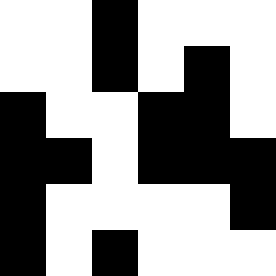[["white", "white", "black", "white", "white", "white"], ["white", "white", "black", "white", "black", "white"], ["black", "white", "white", "black", "black", "white"], ["black", "black", "white", "black", "black", "black"], ["black", "white", "white", "white", "white", "black"], ["black", "white", "black", "white", "white", "white"]]